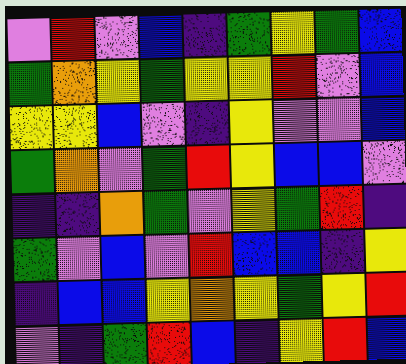[["violet", "red", "violet", "blue", "indigo", "green", "yellow", "green", "blue"], ["green", "orange", "yellow", "green", "yellow", "yellow", "red", "violet", "blue"], ["yellow", "yellow", "blue", "violet", "indigo", "yellow", "violet", "violet", "blue"], ["green", "orange", "violet", "green", "red", "yellow", "blue", "blue", "violet"], ["indigo", "indigo", "orange", "green", "violet", "yellow", "green", "red", "indigo"], ["green", "violet", "blue", "violet", "red", "blue", "blue", "indigo", "yellow"], ["indigo", "blue", "blue", "yellow", "orange", "yellow", "green", "yellow", "red"], ["violet", "indigo", "green", "red", "blue", "indigo", "yellow", "red", "blue"]]